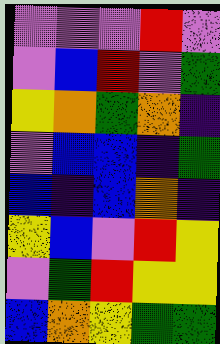[["violet", "violet", "violet", "red", "violet"], ["violet", "blue", "red", "violet", "green"], ["yellow", "orange", "green", "orange", "indigo"], ["violet", "blue", "blue", "indigo", "green"], ["blue", "indigo", "blue", "orange", "indigo"], ["yellow", "blue", "violet", "red", "yellow"], ["violet", "green", "red", "yellow", "yellow"], ["blue", "orange", "yellow", "green", "green"]]